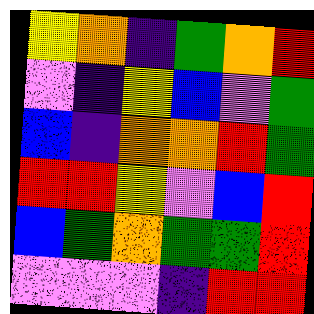[["yellow", "orange", "indigo", "green", "orange", "red"], ["violet", "indigo", "yellow", "blue", "violet", "green"], ["blue", "indigo", "orange", "orange", "red", "green"], ["red", "red", "yellow", "violet", "blue", "red"], ["blue", "green", "orange", "green", "green", "red"], ["violet", "violet", "violet", "indigo", "red", "red"]]